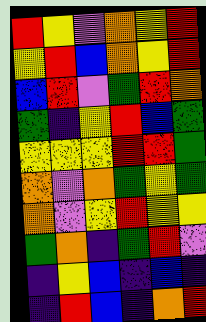[["red", "yellow", "violet", "orange", "yellow", "red"], ["yellow", "red", "blue", "orange", "yellow", "red"], ["blue", "red", "violet", "green", "red", "orange"], ["green", "indigo", "yellow", "red", "blue", "green"], ["yellow", "yellow", "yellow", "red", "red", "green"], ["orange", "violet", "orange", "green", "yellow", "green"], ["orange", "violet", "yellow", "red", "yellow", "yellow"], ["green", "orange", "indigo", "green", "red", "violet"], ["indigo", "yellow", "blue", "indigo", "blue", "indigo"], ["indigo", "red", "blue", "indigo", "orange", "red"]]